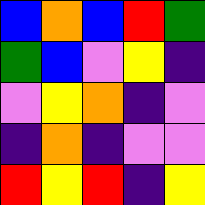[["blue", "orange", "blue", "red", "green"], ["green", "blue", "violet", "yellow", "indigo"], ["violet", "yellow", "orange", "indigo", "violet"], ["indigo", "orange", "indigo", "violet", "violet"], ["red", "yellow", "red", "indigo", "yellow"]]